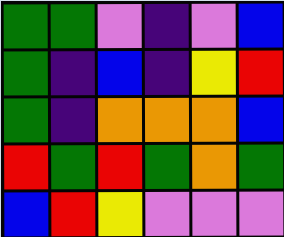[["green", "green", "violet", "indigo", "violet", "blue"], ["green", "indigo", "blue", "indigo", "yellow", "red"], ["green", "indigo", "orange", "orange", "orange", "blue"], ["red", "green", "red", "green", "orange", "green"], ["blue", "red", "yellow", "violet", "violet", "violet"]]